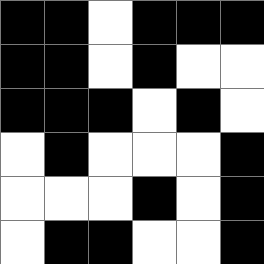[["black", "black", "white", "black", "black", "black"], ["black", "black", "white", "black", "white", "white"], ["black", "black", "black", "white", "black", "white"], ["white", "black", "white", "white", "white", "black"], ["white", "white", "white", "black", "white", "black"], ["white", "black", "black", "white", "white", "black"]]